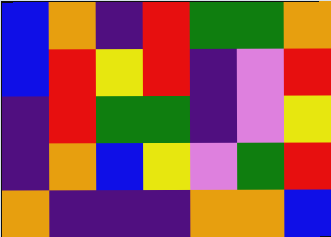[["blue", "orange", "indigo", "red", "green", "green", "orange"], ["blue", "red", "yellow", "red", "indigo", "violet", "red"], ["indigo", "red", "green", "green", "indigo", "violet", "yellow"], ["indigo", "orange", "blue", "yellow", "violet", "green", "red"], ["orange", "indigo", "indigo", "indigo", "orange", "orange", "blue"]]